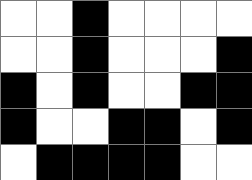[["white", "white", "black", "white", "white", "white", "white"], ["white", "white", "black", "white", "white", "white", "black"], ["black", "white", "black", "white", "white", "black", "black"], ["black", "white", "white", "black", "black", "white", "black"], ["white", "black", "black", "black", "black", "white", "white"]]